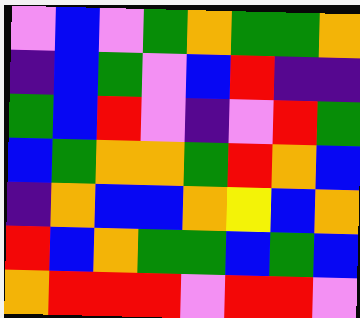[["violet", "blue", "violet", "green", "orange", "green", "green", "orange"], ["indigo", "blue", "green", "violet", "blue", "red", "indigo", "indigo"], ["green", "blue", "red", "violet", "indigo", "violet", "red", "green"], ["blue", "green", "orange", "orange", "green", "red", "orange", "blue"], ["indigo", "orange", "blue", "blue", "orange", "yellow", "blue", "orange"], ["red", "blue", "orange", "green", "green", "blue", "green", "blue"], ["orange", "red", "red", "red", "violet", "red", "red", "violet"]]